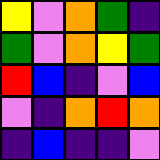[["yellow", "violet", "orange", "green", "indigo"], ["green", "violet", "orange", "yellow", "green"], ["red", "blue", "indigo", "violet", "blue"], ["violet", "indigo", "orange", "red", "orange"], ["indigo", "blue", "indigo", "indigo", "violet"]]